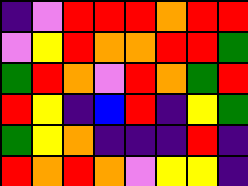[["indigo", "violet", "red", "red", "red", "orange", "red", "red"], ["violet", "yellow", "red", "orange", "orange", "red", "red", "green"], ["green", "red", "orange", "violet", "red", "orange", "green", "red"], ["red", "yellow", "indigo", "blue", "red", "indigo", "yellow", "green"], ["green", "yellow", "orange", "indigo", "indigo", "indigo", "red", "indigo"], ["red", "orange", "red", "orange", "violet", "yellow", "yellow", "indigo"]]